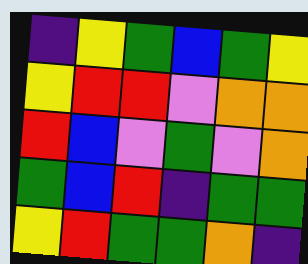[["indigo", "yellow", "green", "blue", "green", "yellow"], ["yellow", "red", "red", "violet", "orange", "orange"], ["red", "blue", "violet", "green", "violet", "orange"], ["green", "blue", "red", "indigo", "green", "green"], ["yellow", "red", "green", "green", "orange", "indigo"]]